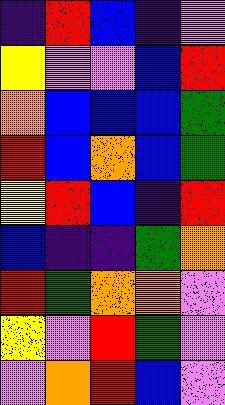[["indigo", "red", "blue", "indigo", "violet"], ["yellow", "violet", "violet", "blue", "red"], ["orange", "blue", "blue", "blue", "green"], ["red", "blue", "orange", "blue", "green"], ["yellow", "red", "blue", "indigo", "red"], ["blue", "indigo", "indigo", "green", "orange"], ["red", "green", "orange", "orange", "violet"], ["yellow", "violet", "red", "green", "violet"], ["violet", "orange", "red", "blue", "violet"]]